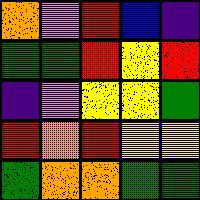[["orange", "violet", "red", "blue", "indigo"], ["green", "green", "red", "yellow", "red"], ["indigo", "violet", "yellow", "yellow", "green"], ["red", "orange", "red", "yellow", "yellow"], ["green", "orange", "orange", "green", "green"]]